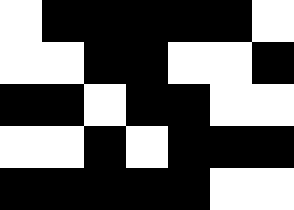[["white", "black", "black", "black", "black", "black", "white"], ["white", "white", "black", "black", "white", "white", "black"], ["black", "black", "white", "black", "black", "white", "white"], ["white", "white", "black", "white", "black", "black", "black"], ["black", "black", "black", "black", "black", "white", "white"]]